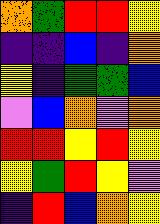[["orange", "green", "red", "red", "yellow"], ["indigo", "indigo", "blue", "indigo", "orange"], ["yellow", "indigo", "green", "green", "blue"], ["violet", "blue", "orange", "violet", "orange"], ["red", "red", "yellow", "red", "yellow"], ["yellow", "green", "red", "yellow", "violet"], ["indigo", "red", "blue", "orange", "yellow"]]